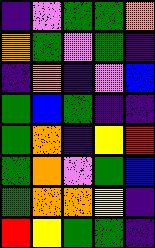[["indigo", "violet", "green", "green", "orange"], ["orange", "green", "violet", "green", "indigo"], ["indigo", "orange", "indigo", "violet", "blue"], ["green", "blue", "green", "indigo", "indigo"], ["green", "orange", "indigo", "yellow", "red"], ["green", "orange", "violet", "green", "blue"], ["green", "orange", "orange", "yellow", "indigo"], ["red", "yellow", "green", "green", "indigo"]]